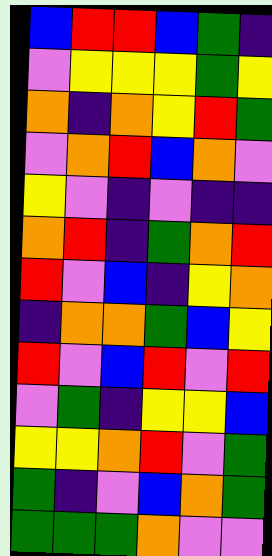[["blue", "red", "red", "blue", "green", "indigo"], ["violet", "yellow", "yellow", "yellow", "green", "yellow"], ["orange", "indigo", "orange", "yellow", "red", "green"], ["violet", "orange", "red", "blue", "orange", "violet"], ["yellow", "violet", "indigo", "violet", "indigo", "indigo"], ["orange", "red", "indigo", "green", "orange", "red"], ["red", "violet", "blue", "indigo", "yellow", "orange"], ["indigo", "orange", "orange", "green", "blue", "yellow"], ["red", "violet", "blue", "red", "violet", "red"], ["violet", "green", "indigo", "yellow", "yellow", "blue"], ["yellow", "yellow", "orange", "red", "violet", "green"], ["green", "indigo", "violet", "blue", "orange", "green"], ["green", "green", "green", "orange", "violet", "violet"]]